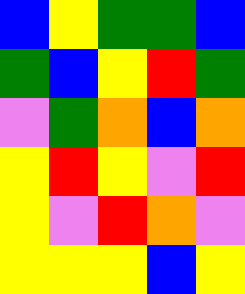[["blue", "yellow", "green", "green", "blue"], ["green", "blue", "yellow", "red", "green"], ["violet", "green", "orange", "blue", "orange"], ["yellow", "red", "yellow", "violet", "red"], ["yellow", "violet", "red", "orange", "violet"], ["yellow", "yellow", "yellow", "blue", "yellow"]]